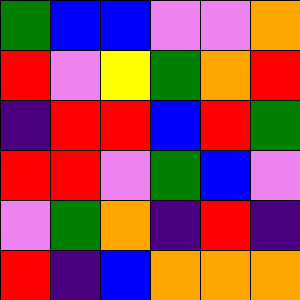[["green", "blue", "blue", "violet", "violet", "orange"], ["red", "violet", "yellow", "green", "orange", "red"], ["indigo", "red", "red", "blue", "red", "green"], ["red", "red", "violet", "green", "blue", "violet"], ["violet", "green", "orange", "indigo", "red", "indigo"], ["red", "indigo", "blue", "orange", "orange", "orange"]]